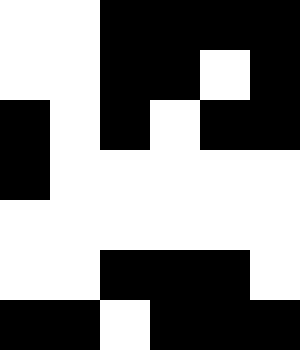[["white", "white", "black", "black", "black", "black"], ["white", "white", "black", "black", "white", "black"], ["black", "white", "black", "white", "black", "black"], ["black", "white", "white", "white", "white", "white"], ["white", "white", "white", "white", "white", "white"], ["white", "white", "black", "black", "black", "white"], ["black", "black", "white", "black", "black", "black"]]